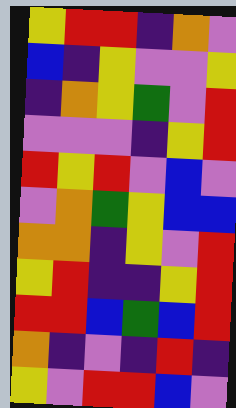[["yellow", "red", "red", "indigo", "orange", "violet"], ["blue", "indigo", "yellow", "violet", "violet", "yellow"], ["indigo", "orange", "yellow", "green", "violet", "red"], ["violet", "violet", "violet", "indigo", "yellow", "red"], ["red", "yellow", "red", "violet", "blue", "violet"], ["violet", "orange", "green", "yellow", "blue", "blue"], ["orange", "orange", "indigo", "yellow", "violet", "red"], ["yellow", "red", "indigo", "indigo", "yellow", "red"], ["red", "red", "blue", "green", "blue", "red"], ["orange", "indigo", "violet", "indigo", "red", "indigo"], ["yellow", "violet", "red", "red", "blue", "violet"]]